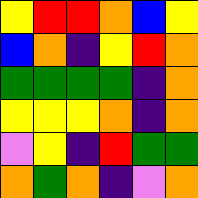[["yellow", "red", "red", "orange", "blue", "yellow"], ["blue", "orange", "indigo", "yellow", "red", "orange"], ["green", "green", "green", "green", "indigo", "orange"], ["yellow", "yellow", "yellow", "orange", "indigo", "orange"], ["violet", "yellow", "indigo", "red", "green", "green"], ["orange", "green", "orange", "indigo", "violet", "orange"]]